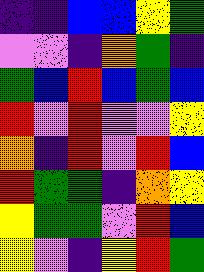[["indigo", "indigo", "blue", "blue", "yellow", "green"], ["violet", "violet", "indigo", "orange", "green", "indigo"], ["green", "blue", "red", "blue", "green", "blue"], ["red", "violet", "red", "violet", "violet", "yellow"], ["orange", "indigo", "red", "violet", "red", "blue"], ["red", "green", "green", "indigo", "orange", "yellow"], ["yellow", "green", "green", "violet", "red", "blue"], ["yellow", "violet", "indigo", "yellow", "red", "green"]]